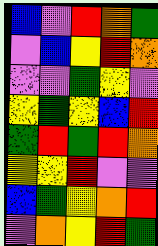[["blue", "violet", "red", "orange", "green"], ["violet", "blue", "yellow", "red", "orange"], ["violet", "violet", "green", "yellow", "violet"], ["yellow", "green", "yellow", "blue", "red"], ["green", "red", "green", "red", "orange"], ["yellow", "yellow", "red", "violet", "violet"], ["blue", "green", "yellow", "orange", "red"], ["violet", "orange", "yellow", "red", "green"]]